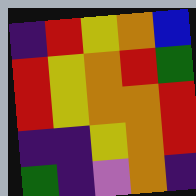[["indigo", "red", "yellow", "orange", "blue"], ["red", "yellow", "orange", "red", "green"], ["red", "yellow", "orange", "orange", "red"], ["indigo", "indigo", "yellow", "orange", "red"], ["green", "indigo", "violet", "orange", "indigo"]]